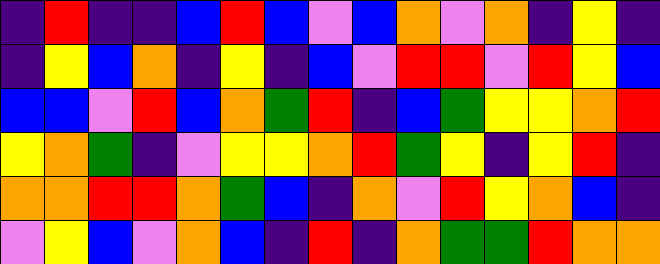[["indigo", "red", "indigo", "indigo", "blue", "red", "blue", "violet", "blue", "orange", "violet", "orange", "indigo", "yellow", "indigo"], ["indigo", "yellow", "blue", "orange", "indigo", "yellow", "indigo", "blue", "violet", "red", "red", "violet", "red", "yellow", "blue"], ["blue", "blue", "violet", "red", "blue", "orange", "green", "red", "indigo", "blue", "green", "yellow", "yellow", "orange", "red"], ["yellow", "orange", "green", "indigo", "violet", "yellow", "yellow", "orange", "red", "green", "yellow", "indigo", "yellow", "red", "indigo"], ["orange", "orange", "red", "red", "orange", "green", "blue", "indigo", "orange", "violet", "red", "yellow", "orange", "blue", "indigo"], ["violet", "yellow", "blue", "violet", "orange", "blue", "indigo", "red", "indigo", "orange", "green", "green", "red", "orange", "orange"]]